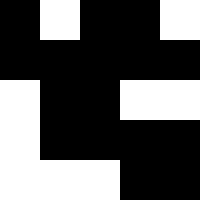[["black", "white", "black", "black", "white"], ["black", "black", "black", "black", "black"], ["white", "black", "black", "white", "white"], ["white", "black", "black", "black", "black"], ["white", "white", "white", "black", "black"]]